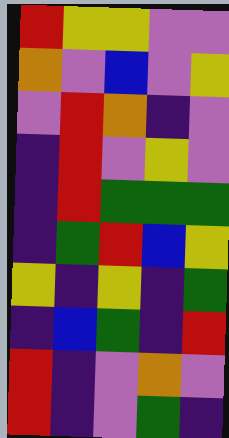[["red", "yellow", "yellow", "violet", "violet"], ["orange", "violet", "blue", "violet", "yellow"], ["violet", "red", "orange", "indigo", "violet"], ["indigo", "red", "violet", "yellow", "violet"], ["indigo", "red", "green", "green", "green"], ["indigo", "green", "red", "blue", "yellow"], ["yellow", "indigo", "yellow", "indigo", "green"], ["indigo", "blue", "green", "indigo", "red"], ["red", "indigo", "violet", "orange", "violet"], ["red", "indigo", "violet", "green", "indigo"]]